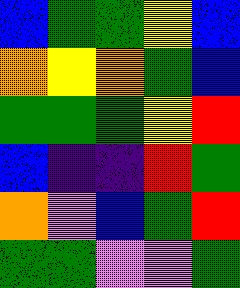[["blue", "green", "green", "yellow", "blue"], ["orange", "yellow", "orange", "green", "blue"], ["green", "green", "green", "yellow", "red"], ["blue", "indigo", "indigo", "red", "green"], ["orange", "violet", "blue", "green", "red"], ["green", "green", "violet", "violet", "green"]]